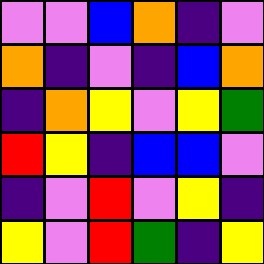[["violet", "violet", "blue", "orange", "indigo", "violet"], ["orange", "indigo", "violet", "indigo", "blue", "orange"], ["indigo", "orange", "yellow", "violet", "yellow", "green"], ["red", "yellow", "indigo", "blue", "blue", "violet"], ["indigo", "violet", "red", "violet", "yellow", "indigo"], ["yellow", "violet", "red", "green", "indigo", "yellow"]]